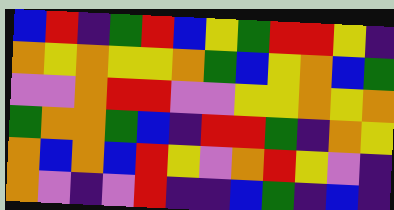[["blue", "red", "indigo", "green", "red", "blue", "yellow", "green", "red", "red", "yellow", "indigo"], ["orange", "yellow", "orange", "yellow", "yellow", "orange", "green", "blue", "yellow", "orange", "blue", "green"], ["violet", "violet", "orange", "red", "red", "violet", "violet", "yellow", "yellow", "orange", "yellow", "orange"], ["green", "orange", "orange", "green", "blue", "indigo", "red", "red", "green", "indigo", "orange", "yellow"], ["orange", "blue", "orange", "blue", "red", "yellow", "violet", "orange", "red", "yellow", "violet", "indigo"], ["orange", "violet", "indigo", "violet", "red", "indigo", "indigo", "blue", "green", "indigo", "blue", "indigo"]]